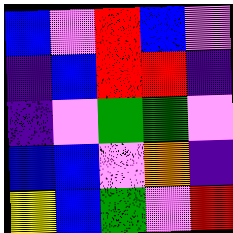[["blue", "violet", "red", "blue", "violet"], ["indigo", "blue", "red", "red", "indigo"], ["indigo", "violet", "green", "green", "violet"], ["blue", "blue", "violet", "orange", "indigo"], ["yellow", "blue", "green", "violet", "red"]]